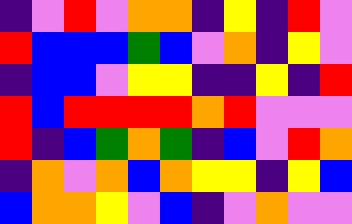[["indigo", "violet", "red", "violet", "orange", "orange", "indigo", "yellow", "indigo", "red", "violet"], ["red", "blue", "blue", "blue", "green", "blue", "violet", "orange", "indigo", "yellow", "violet"], ["indigo", "blue", "blue", "violet", "yellow", "yellow", "indigo", "indigo", "yellow", "indigo", "red"], ["red", "blue", "red", "red", "red", "red", "orange", "red", "violet", "violet", "violet"], ["red", "indigo", "blue", "green", "orange", "green", "indigo", "blue", "violet", "red", "orange"], ["indigo", "orange", "violet", "orange", "blue", "orange", "yellow", "yellow", "indigo", "yellow", "blue"], ["blue", "orange", "orange", "yellow", "violet", "blue", "indigo", "violet", "orange", "violet", "violet"]]